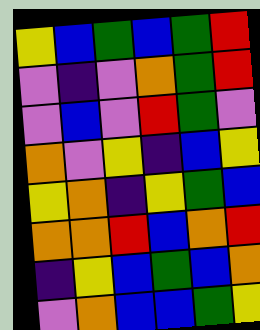[["yellow", "blue", "green", "blue", "green", "red"], ["violet", "indigo", "violet", "orange", "green", "red"], ["violet", "blue", "violet", "red", "green", "violet"], ["orange", "violet", "yellow", "indigo", "blue", "yellow"], ["yellow", "orange", "indigo", "yellow", "green", "blue"], ["orange", "orange", "red", "blue", "orange", "red"], ["indigo", "yellow", "blue", "green", "blue", "orange"], ["violet", "orange", "blue", "blue", "green", "yellow"]]